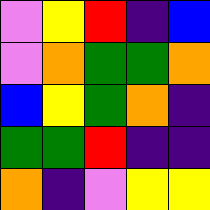[["violet", "yellow", "red", "indigo", "blue"], ["violet", "orange", "green", "green", "orange"], ["blue", "yellow", "green", "orange", "indigo"], ["green", "green", "red", "indigo", "indigo"], ["orange", "indigo", "violet", "yellow", "yellow"]]